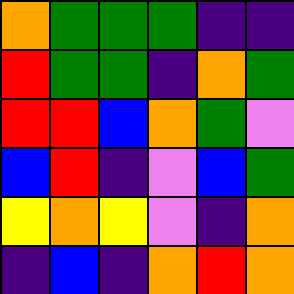[["orange", "green", "green", "green", "indigo", "indigo"], ["red", "green", "green", "indigo", "orange", "green"], ["red", "red", "blue", "orange", "green", "violet"], ["blue", "red", "indigo", "violet", "blue", "green"], ["yellow", "orange", "yellow", "violet", "indigo", "orange"], ["indigo", "blue", "indigo", "orange", "red", "orange"]]